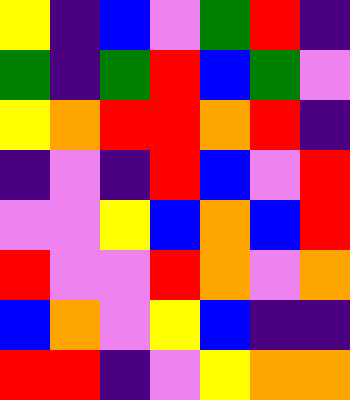[["yellow", "indigo", "blue", "violet", "green", "red", "indigo"], ["green", "indigo", "green", "red", "blue", "green", "violet"], ["yellow", "orange", "red", "red", "orange", "red", "indigo"], ["indigo", "violet", "indigo", "red", "blue", "violet", "red"], ["violet", "violet", "yellow", "blue", "orange", "blue", "red"], ["red", "violet", "violet", "red", "orange", "violet", "orange"], ["blue", "orange", "violet", "yellow", "blue", "indigo", "indigo"], ["red", "red", "indigo", "violet", "yellow", "orange", "orange"]]